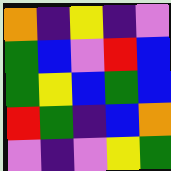[["orange", "indigo", "yellow", "indigo", "violet"], ["green", "blue", "violet", "red", "blue"], ["green", "yellow", "blue", "green", "blue"], ["red", "green", "indigo", "blue", "orange"], ["violet", "indigo", "violet", "yellow", "green"]]